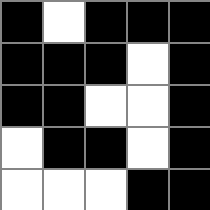[["black", "white", "black", "black", "black"], ["black", "black", "black", "white", "black"], ["black", "black", "white", "white", "black"], ["white", "black", "black", "white", "black"], ["white", "white", "white", "black", "black"]]